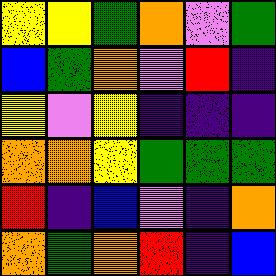[["yellow", "yellow", "green", "orange", "violet", "green"], ["blue", "green", "orange", "violet", "red", "indigo"], ["yellow", "violet", "yellow", "indigo", "indigo", "indigo"], ["orange", "orange", "yellow", "green", "green", "green"], ["red", "indigo", "blue", "violet", "indigo", "orange"], ["orange", "green", "orange", "red", "indigo", "blue"]]